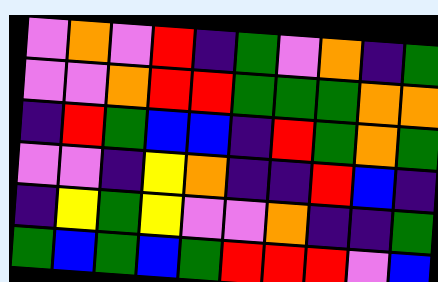[["violet", "orange", "violet", "red", "indigo", "green", "violet", "orange", "indigo", "green"], ["violet", "violet", "orange", "red", "red", "green", "green", "green", "orange", "orange"], ["indigo", "red", "green", "blue", "blue", "indigo", "red", "green", "orange", "green"], ["violet", "violet", "indigo", "yellow", "orange", "indigo", "indigo", "red", "blue", "indigo"], ["indigo", "yellow", "green", "yellow", "violet", "violet", "orange", "indigo", "indigo", "green"], ["green", "blue", "green", "blue", "green", "red", "red", "red", "violet", "blue"]]